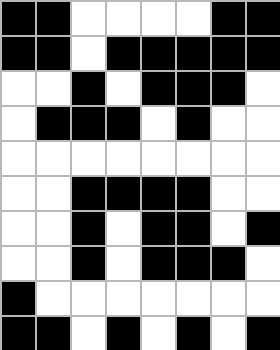[["black", "black", "white", "white", "white", "white", "black", "black"], ["black", "black", "white", "black", "black", "black", "black", "black"], ["white", "white", "black", "white", "black", "black", "black", "white"], ["white", "black", "black", "black", "white", "black", "white", "white"], ["white", "white", "white", "white", "white", "white", "white", "white"], ["white", "white", "black", "black", "black", "black", "white", "white"], ["white", "white", "black", "white", "black", "black", "white", "black"], ["white", "white", "black", "white", "black", "black", "black", "white"], ["black", "white", "white", "white", "white", "white", "white", "white"], ["black", "black", "white", "black", "white", "black", "white", "black"]]